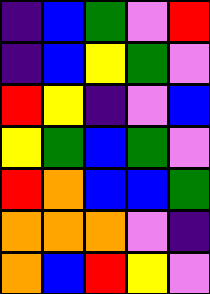[["indigo", "blue", "green", "violet", "red"], ["indigo", "blue", "yellow", "green", "violet"], ["red", "yellow", "indigo", "violet", "blue"], ["yellow", "green", "blue", "green", "violet"], ["red", "orange", "blue", "blue", "green"], ["orange", "orange", "orange", "violet", "indigo"], ["orange", "blue", "red", "yellow", "violet"]]